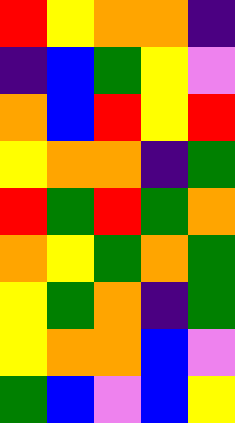[["red", "yellow", "orange", "orange", "indigo"], ["indigo", "blue", "green", "yellow", "violet"], ["orange", "blue", "red", "yellow", "red"], ["yellow", "orange", "orange", "indigo", "green"], ["red", "green", "red", "green", "orange"], ["orange", "yellow", "green", "orange", "green"], ["yellow", "green", "orange", "indigo", "green"], ["yellow", "orange", "orange", "blue", "violet"], ["green", "blue", "violet", "blue", "yellow"]]